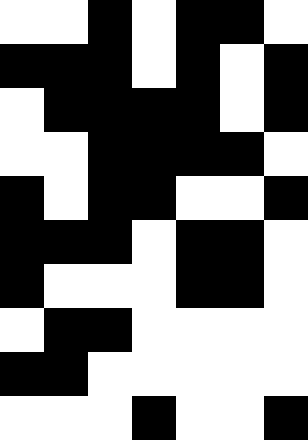[["white", "white", "black", "white", "black", "black", "white"], ["black", "black", "black", "white", "black", "white", "black"], ["white", "black", "black", "black", "black", "white", "black"], ["white", "white", "black", "black", "black", "black", "white"], ["black", "white", "black", "black", "white", "white", "black"], ["black", "black", "black", "white", "black", "black", "white"], ["black", "white", "white", "white", "black", "black", "white"], ["white", "black", "black", "white", "white", "white", "white"], ["black", "black", "white", "white", "white", "white", "white"], ["white", "white", "white", "black", "white", "white", "black"]]